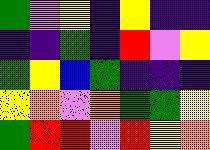[["green", "violet", "yellow", "indigo", "yellow", "indigo", "indigo"], ["indigo", "indigo", "green", "indigo", "red", "violet", "yellow"], ["green", "yellow", "blue", "green", "indigo", "indigo", "indigo"], ["yellow", "orange", "violet", "orange", "green", "green", "yellow"], ["green", "red", "red", "violet", "red", "yellow", "orange"]]